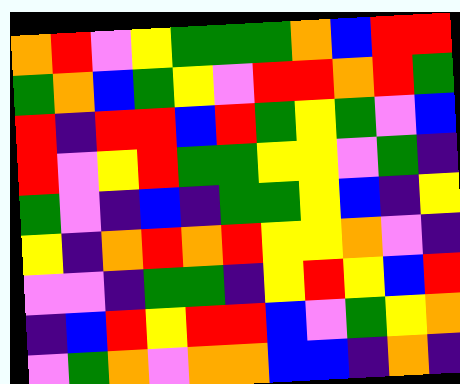[["orange", "red", "violet", "yellow", "green", "green", "green", "orange", "blue", "red", "red"], ["green", "orange", "blue", "green", "yellow", "violet", "red", "red", "orange", "red", "green"], ["red", "indigo", "red", "red", "blue", "red", "green", "yellow", "green", "violet", "blue"], ["red", "violet", "yellow", "red", "green", "green", "yellow", "yellow", "violet", "green", "indigo"], ["green", "violet", "indigo", "blue", "indigo", "green", "green", "yellow", "blue", "indigo", "yellow"], ["yellow", "indigo", "orange", "red", "orange", "red", "yellow", "yellow", "orange", "violet", "indigo"], ["violet", "violet", "indigo", "green", "green", "indigo", "yellow", "red", "yellow", "blue", "red"], ["indigo", "blue", "red", "yellow", "red", "red", "blue", "violet", "green", "yellow", "orange"], ["violet", "green", "orange", "violet", "orange", "orange", "blue", "blue", "indigo", "orange", "indigo"]]